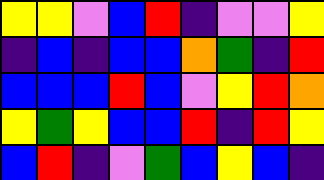[["yellow", "yellow", "violet", "blue", "red", "indigo", "violet", "violet", "yellow"], ["indigo", "blue", "indigo", "blue", "blue", "orange", "green", "indigo", "red"], ["blue", "blue", "blue", "red", "blue", "violet", "yellow", "red", "orange"], ["yellow", "green", "yellow", "blue", "blue", "red", "indigo", "red", "yellow"], ["blue", "red", "indigo", "violet", "green", "blue", "yellow", "blue", "indigo"]]